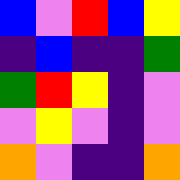[["blue", "violet", "red", "blue", "yellow"], ["indigo", "blue", "indigo", "indigo", "green"], ["green", "red", "yellow", "indigo", "violet"], ["violet", "yellow", "violet", "indigo", "violet"], ["orange", "violet", "indigo", "indigo", "orange"]]